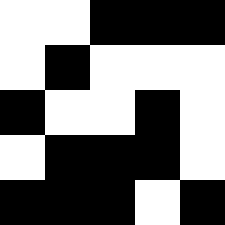[["white", "white", "black", "black", "black"], ["white", "black", "white", "white", "white"], ["black", "white", "white", "black", "white"], ["white", "black", "black", "black", "white"], ["black", "black", "black", "white", "black"]]